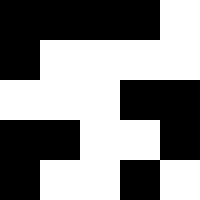[["black", "black", "black", "black", "white"], ["black", "white", "white", "white", "white"], ["white", "white", "white", "black", "black"], ["black", "black", "white", "white", "black"], ["black", "white", "white", "black", "white"]]